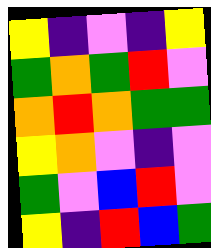[["yellow", "indigo", "violet", "indigo", "yellow"], ["green", "orange", "green", "red", "violet"], ["orange", "red", "orange", "green", "green"], ["yellow", "orange", "violet", "indigo", "violet"], ["green", "violet", "blue", "red", "violet"], ["yellow", "indigo", "red", "blue", "green"]]